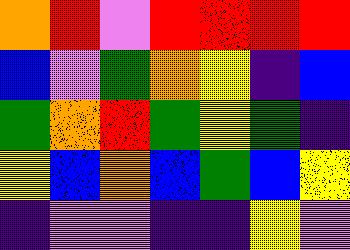[["orange", "red", "violet", "red", "red", "red", "red"], ["blue", "violet", "green", "orange", "yellow", "indigo", "blue"], ["green", "orange", "red", "green", "yellow", "green", "indigo"], ["yellow", "blue", "orange", "blue", "green", "blue", "yellow"], ["indigo", "violet", "violet", "indigo", "indigo", "yellow", "violet"]]